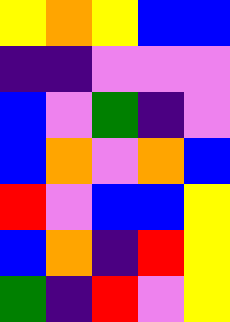[["yellow", "orange", "yellow", "blue", "blue"], ["indigo", "indigo", "violet", "violet", "violet"], ["blue", "violet", "green", "indigo", "violet"], ["blue", "orange", "violet", "orange", "blue"], ["red", "violet", "blue", "blue", "yellow"], ["blue", "orange", "indigo", "red", "yellow"], ["green", "indigo", "red", "violet", "yellow"]]